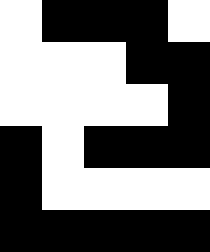[["white", "black", "black", "black", "white"], ["white", "white", "white", "black", "black"], ["white", "white", "white", "white", "black"], ["black", "white", "black", "black", "black"], ["black", "white", "white", "white", "white"], ["black", "black", "black", "black", "black"]]